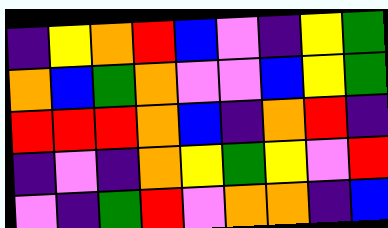[["indigo", "yellow", "orange", "red", "blue", "violet", "indigo", "yellow", "green"], ["orange", "blue", "green", "orange", "violet", "violet", "blue", "yellow", "green"], ["red", "red", "red", "orange", "blue", "indigo", "orange", "red", "indigo"], ["indigo", "violet", "indigo", "orange", "yellow", "green", "yellow", "violet", "red"], ["violet", "indigo", "green", "red", "violet", "orange", "orange", "indigo", "blue"]]